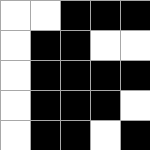[["white", "white", "black", "black", "black"], ["white", "black", "black", "white", "white"], ["white", "black", "black", "black", "black"], ["white", "black", "black", "black", "white"], ["white", "black", "black", "white", "black"]]